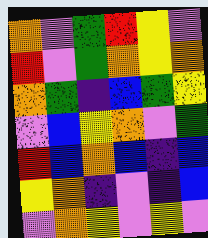[["orange", "violet", "green", "red", "yellow", "violet"], ["red", "violet", "green", "orange", "yellow", "orange"], ["orange", "green", "indigo", "blue", "green", "yellow"], ["violet", "blue", "yellow", "orange", "violet", "green"], ["red", "blue", "orange", "blue", "indigo", "blue"], ["yellow", "orange", "indigo", "violet", "indigo", "blue"], ["violet", "orange", "yellow", "violet", "yellow", "violet"]]